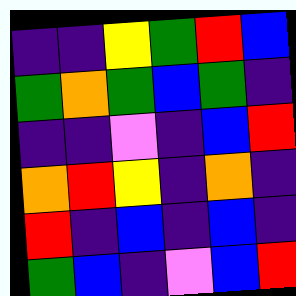[["indigo", "indigo", "yellow", "green", "red", "blue"], ["green", "orange", "green", "blue", "green", "indigo"], ["indigo", "indigo", "violet", "indigo", "blue", "red"], ["orange", "red", "yellow", "indigo", "orange", "indigo"], ["red", "indigo", "blue", "indigo", "blue", "indigo"], ["green", "blue", "indigo", "violet", "blue", "red"]]